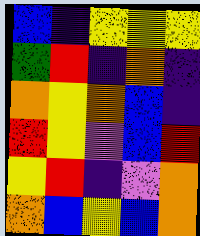[["blue", "indigo", "yellow", "yellow", "yellow"], ["green", "red", "indigo", "orange", "indigo"], ["orange", "yellow", "orange", "blue", "indigo"], ["red", "yellow", "violet", "blue", "red"], ["yellow", "red", "indigo", "violet", "orange"], ["orange", "blue", "yellow", "blue", "orange"]]